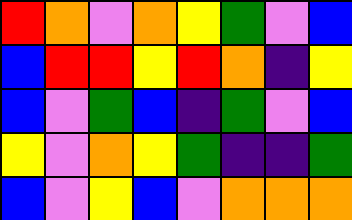[["red", "orange", "violet", "orange", "yellow", "green", "violet", "blue"], ["blue", "red", "red", "yellow", "red", "orange", "indigo", "yellow"], ["blue", "violet", "green", "blue", "indigo", "green", "violet", "blue"], ["yellow", "violet", "orange", "yellow", "green", "indigo", "indigo", "green"], ["blue", "violet", "yellow", "blue", "violet", "orange", "orange", "orange"]]